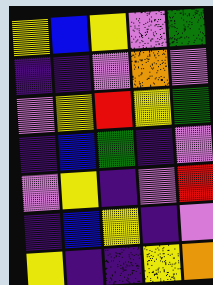[["yellow", "blue", "yellow", "violet", "green"], ["indigo", "indigo", "violet", "orange", "violet"], ["violet", "yellow", "red", "yellow", "green"], ["indigo", "blue", "green", "indigo", "violet"], ["violet", "yellow", "indigo", "violet", "red"], ["indigo", "blue", "yellow", "indigo", "violet"], ["yellow", "indigo", "indigo", "yellow", "orange"]]